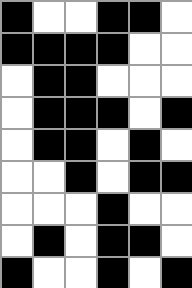[["black", "white", "white", "black", "black", "white"], ["black", "black", "black", "black", "white", "white"], ["white", "black", "black", "white", "white", "white"], ["white", "black", "black", "black", "white", "black"], ["white", "black", "black", "white", "black", "white"], ["white", "white", "black", "white", "black", "black"], ["white", "white", "white", "black", "white", "white"], ["white", "black", "white", "black", "black", "white"], ["black", "white", "white", "black", "white", "black"]]